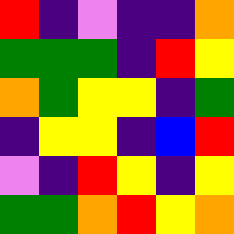[["red", "indigo", "violet", "indigo", "indigo", "orange"], ["green", "green", "green", "indigo", "red", "yellow"], ["orange", "green", "yellow", "yellow", "indigo", "green"], ["indigo", "yellow", "yellow", "indigo", "blue", "red"], ["violet", "indigo", "red", "yellow", "indigo", "yellow"], ["green", "green", "orange", "red", "yellow", "orange"]]